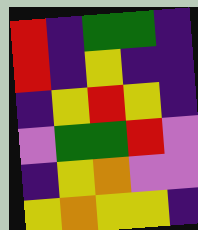[["red", "indigo", "green", "green", "indigo"], ["red", "indigo", "yellow", "indigo", "indigo"], ["indigo", "yellow", "red", "yellow", "indigo"], ["violet", "green", "green", "red", "violet"], ["indigo", "yellow", "orange", "violet", "violet"], ["yellow", "orange", "yellow", "yellow", "indigo"]]